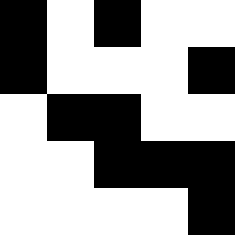[["black", "white", "black", "white", "white"], ["black", "white", "white", "white", "black"], ["white", "black", "black", "white", "white"], ["white", "white", "black", "black", "black"], ["white", "white", "white", "white", "black"]]